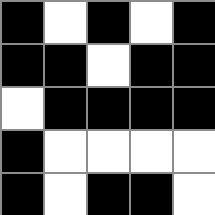[["black", "white", "black", "white", "black"], ["black", "black", "white", "black", "black"], ["white", "black", "black", "black", "black"], ["black", "white", "white", "white", "white"], ["black", "white", "black", "black", "white"]]